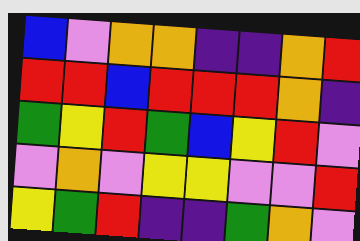[["blue", "violet", "orange", "orange", "indigo", "indigo", "orange", "red"], ["red", "red", "blue", "red", "red", "red", "orange", "indigo"], ["green", "yellow", "red", "green", "blue", "yellow", "red", "violet"], ["violet", "orange", "violet", "yellow", "yellow", "violet", "violet", "red"], ["yellow", "green", "red", "indigo", "indigo", "green", "orange", "violet"]]